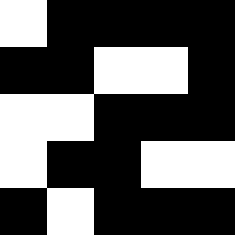[["white", "black", "black", "black", "black"], ["black", "black", "white", "white", "black"], ["white", "white", "black", "black", "black"], ["white", "black", "black", "white", "white"], ["black", "white", "black", "black", "black"]]